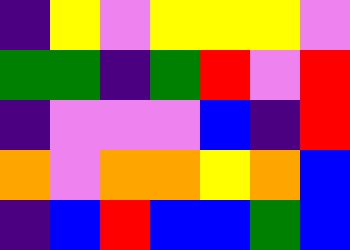[["indigo", "yellow", "violet", "yellow", "yellow", "yellow", "violet"], ["green", "green", "indigo", "green", "red", "violet", "red"], ["indigo", "violet", "violet", "violet", "blue", "indigo", "red"], ["orange", "violet", "orange", "orange", "yellow", "orange", "blue"], ["indigo", "blue", "red", "blue", "blue", "green", "blue"]]